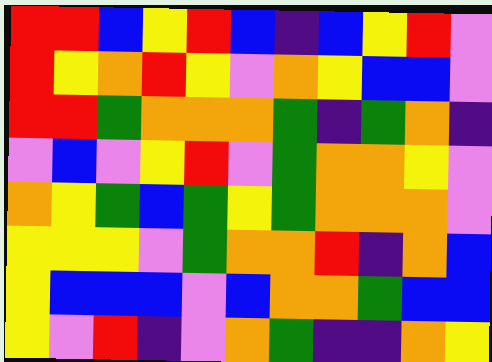[["red", "red", "blue", "yellow", "red", "blue", "indigo", "blue", "yellow", "red", "violet"], ["red", "yellow", "orange", "red", "yellow", "violet", "orange", "yellow", "blue", "blue", "violet"], ["red", "red", "green", "orange", "orange", "orange", "green", "indigo", "green", "orange", "indigo"], ["violet", "blue", "violet", "yellow", "red", "violet", "green", "orange", "orange", "yellow", "violet"], ["orange", "yellow", "green", "blue", "green", "yellow", "green", "orange", "orange", "orange", "violet"], ["yellow", "yellow", "yellow", "violet", "green", "orange", "orange", "red", "indigo", "orange", "blue"], ["yellow", "blue", "blue", "blue", "violet", "blue", "orange", "orange", "green", "blue", "blue"], ["yellow", "violet", "red", "indigo", "violet", "orange", "green", "indigo", "indigo", "orange", "yellow"]]